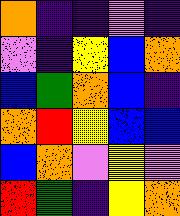[["orange", "indigo", "indigo", "violet", "indigo"], ["violet", "indigo", "yellow", "blue", "orange"], ["blue", "green", "orange", "blue", "indigo"], ["orange", "red", "yellow", "blue", "blue"], ["blue", "orange", "violet", "yellow", "violet"], ["red", "green", "indigo", "yellow", "orange"]]